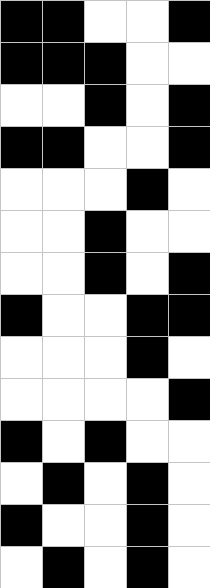[["black", "black", "white", "white", "black"], ["black", "black", "black", "white", "white"], ["white", "white", "black", "white", "black"], ["black", "black", "white", "white", "black"], ["white", "white", "white", "black", "white"], ["white", "white", "black", "white", "white"], ["white", "white", "black", "white", "black"], ["black", "white", "white", "black", "black"], ["white", "white", "white", "black", "white"], ["white", "white", "white", "white", "black"], ["black", "white", "black", "white", "white"], ["white", "black", "white", "black", "white"], ["black", "white", "white", "black", "white"], ["white", "black", "white", "black", "white"]]